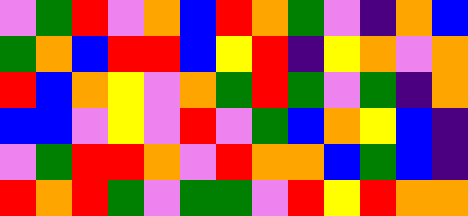[["violet", "green", "red", "violet", "orange", "blue", "red", "orange", "green", "violet", "indigo", "orange", "blue"], ["green", "orange", "blue", "red", "red", "blue", "yellow", "red", "indigo", "yellow", "orange", "violet", "orange"], ["red", "blue", "orange", "yellow", "violet", "orange", "green", "red", "green", "violet", "green", "indigo", "orange"], ["blue", "blue", "violet", "yellow", "violet", "red", "violet", "green", "blue", "orange", "yellow", "blue", "indigo"], ["violet", "green", "red", "red", "orange", "violet", "red", "orange", "orange", "blue", "green", "blue", "indigo"], ["red", "orange", "red", "green", "violet", "green", "green", "violet", "red", "yellow", "red", "orange", "orange"]]